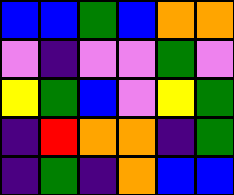[["blue", "blue", "green", "blue", "orange", "orange"], ["violet", "indigo", "violet", "violet", "green", "violet"], ["yellow", "green", "blue", "violet", "yellow", "green"], ["indigo", "red", "orange", "orange", "indigo", "green"], ["indigo", "green", "indigo", "orange", "blue", "blue"]]